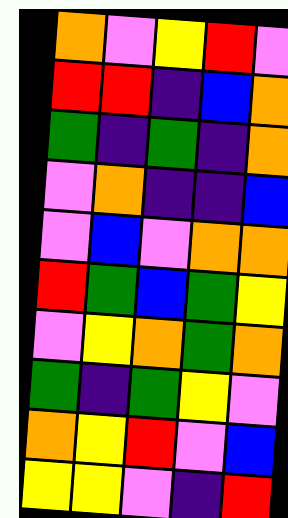[["orange", "violet", "yellow", "red", "violet"], ["red", "red", "indigo", "blue", "orange"], ["green", "indigo", "green", "indigo", "orange"], ["violet", "orange", "indigo", "indigo", "blue"], ["violet", "blue", "violet", "orange", "orange"], ["red", "green", "blue", "green", "yellow"], ["violet", "yellow", "orange", "green", "orange"], ["green", "indigo", "green", "yellow", "violet"], ["orange", "yellow", "red", "violet", "blue"], ["yellow", "yellow", "violet", "indigo", "red"]]